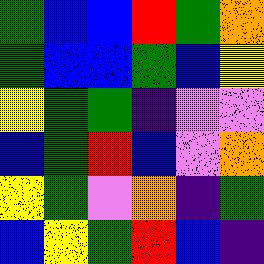[["green", "blue", "blue", "red", "green", "orange"], ["green", "blue", "blue", "green", "blue", "yellow"], ["yellow", "green", "green", "indigo", "violet", "violet"], ["blue", "green", "red", "blue", "violet", "orange"], ["yellow", "green", "violet", "orange", "indigo", "green"], ["blue", "yellow", "green", "red", "blue", "indigo"]]